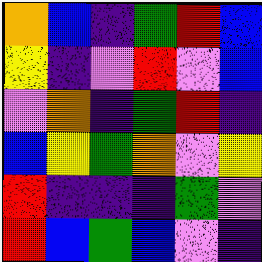[["orange", "blue", "indigo", "green", "red", "blue"], ["yellow", "indigo", "violet", "red", "violet", "blue"], ["violet", "orange", "indigo", "green", "red", "indigo"], ["blue", "yellow", "green", "orange", "violet", "yellow"], ["red", "indigo", "indigo", "indigo", "green", "violet"], ["red", "blue", "green", "blue", "violet", "indigo"]]